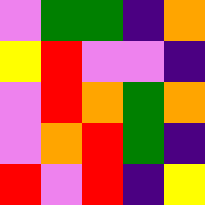[["violet", "green", "green", "indigo", "orange"], ["yellow", "red", "violet", "violet", "indigo"], ["violet", "red", "orange", "green", "orange"], ["violet", "orange", "red", "green", "indigo"], ["red", "violet", "red", "indigo", "yellow"]]